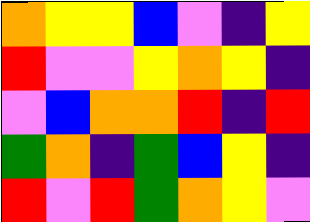[["orange", "yellow", "yellow", "blue", "violet", "indigo", "yellow"], ["red", "violet", "violet", "yellow", "orange", "yellow", "indigo"], ["violet", "blue", "orange", "orange", "red", "indigo", "red"], ["green", "orange", "indigo", "green", "blue", "yellow", "indigo"], ["red", "violet", "red", "green", "orange", "yellow", "violet"]]